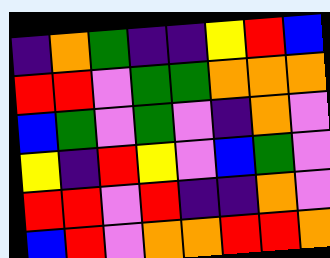[["indigo", "orange", "green", "indigo", "indigo", "yellow", "red", "blue"], ["red", "red", "violet", "green", "green", "orange", "orange", "orange"], ["blue", "green", "violet", "green", "violet", "indigo", "orange", "violet"], ["yellow", "indigo", "red", "yellow", "violet", "blue", "green", "violet"], ["red", "red", "violet", "red", "indigo", "indigo", "orange", "violet"], ["blue", "red", "violet", "orange", "orange", "red", "red", "orange"]]